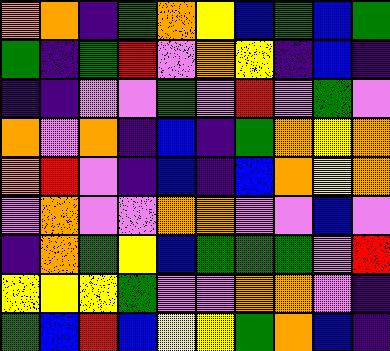[["orange", "orange", "indigo", "green", "orange", "yellow", "blue", "green", "blue", "green"], ["green", "indigo", "green", "red", "violet", "orange", "yellow", "indigo", "blue", "indigo"], ["indigo", "indigo", "violet", "violet", "green", "violet", "red", "violet", "green", "violet"], ["orange", "violet", "orange", "indigo", "blue", "indigo", "green", "orange", "yellow", "orange"], ["orange", "red", "violet", "indigo", "blue", "indigo", "blue", "orange", "yellow", "orange"], ["violet", "orange", "violet", "violet", "orange", "orange", "violet", "violet", "blue", "violet"], ["indigo", "orange", "green", "yellow", "blue", "green", "green", "green", "violet", "red"], ["yellow", "yellow", "yellow", "green", "violet", "violet", "orange", "orange", "violet", "indigo"], ["green", "blue", "red", "blue", "yellow", "yellow", "green", "orange", "blue", "indigo"]]